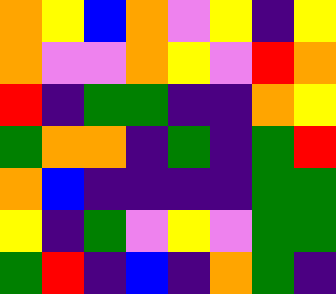[["orange", "yellow", "blue", "orange", "violet", "yellow", "indigo", "yellow"], ["orange", "violet", "violet", "orange", "yellow", "violet", "red", "orange"], ["red", "indigo", "green", "green", "indigo", "indigo", "orange", "yellow"], ["green", "orange", "orange", "indigo", "green", "indigo", "green", "red"], ["orange", "blue", "indigo", "indigo", "indigo", "indigo", "green", "green"], ["yellow", "indigo", "green", "violet", "yellow", "violet", "green", "green"], ["green", "red", "indigo", "blue", "indigo", "orange", "green", "indigo"]]